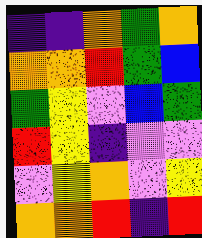[["indigo", "indigo", "orange", "green", "orange"], ["orange", "orange", "red", "green", "blue"], ["green", "yellow", "violet", "blue", "green"], ["red", "yellow", "indigo", "violet", "violet"], ["violet", "yellow", "orange", "violet", "yellow"], ["orange", "orange", "red", "indigo", "red"]]